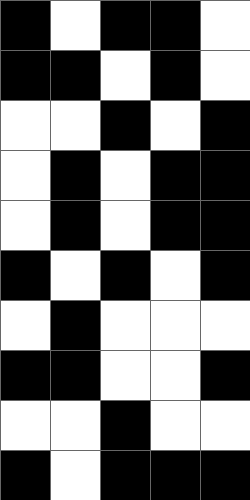[["black", "white", "black", "black", "white"], ["black", "black", "white", "black", "white"], ["white", "white", "black", "white", "black"], ["white", "black", "white", "black", "black"], ["white", "black", "white", "black", "black"], ["black", "white", "black", "white", "black"], ["white", "black", "white", "white", "white"], ["black", "black", "white", "white", "black"], ["white", "white", "black", "white", "white"], ["black", "white", "black", "black", "black"]]